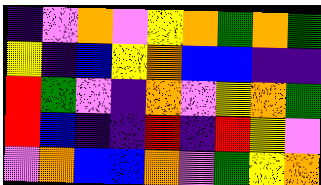[["indigo", "violet", "orange", "violet", "yellow", "orange", "green", "orange", "green"], ["yellow", "indigo", "blue", "yellow", "orange", "blue", "blue", "indigo", "indigo"], ["red", "green", "violet", "indigo", "orange", "violet", "yellow", "orange", "green"], ["red", "blue", "indigo", "indigo", "red", "indigo", "red", "yellow", "violet"], ["violet", "orange", "blue", "blue", "orange", "violet", "green", "yellow", "orange"]]